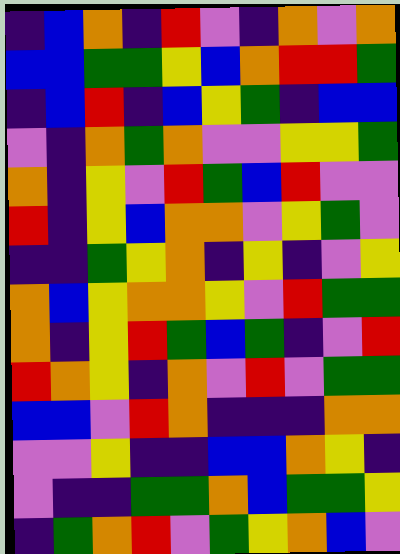[["indigo", "blue", "orange", "indigo", "red", "violet", "indigo", "orange", "violet", "orange"], ["blue", "blue", "green", "green", "yellow", "blue", "orange", "red", "red", "green"], ["indigo", "blue", "red", "indigo", "blue", "yellow", "green", "indigo", "blue", "blue"], ["violet", "indigo", "orange", "green", "orange", "violet", "violet", "yellow", "yellow", "green"], ["orange", "indigo", "yellow", "violet", "red", "green", "blue", "red", "violet", "violet"], ["red", "indigo", "yellow", "blue", "orange", "orange", "violet", "yellow", "green", "violet"], ["indigo", "indigo", "green", "yellow", "orange", "indigo", "yellow", "indigo", "violet", "yellow"], ["orange", "blue", "yellow", "orange", "orange", "yellow", "violet", "red", "green", "green"], ["orange", "indigo", "yellow", "red", "green", "blue", "green", "indigo", "violet", "red"], ["red", "orange", "yellow", "indigo", "orange", "violet", "red", "violet", "green", "green"], ["blue", "blue", "violet", "red", "orange", "indigo", "indigo", "indigo", "orange", "orange"], ["violet", "violet", "yellow", "indigo", "indigo", "blue", "blue", "orange", "yellow", "indigo"], ["violet", "indigo", "indigo", "green", "green", "orange", "blue", "green", "green", "yellow"], ["indigo", "green", "orange", "red", "violet", "green", "yellow", "orange", "blue", "violet"]]